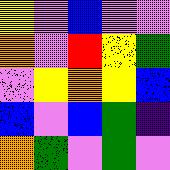[["yellow", "violet", "blue", "violet", "violet"], ["orange", "violet", "red", "yellow", "green"], ["violet", "yellow", "orange", "yellow", "blue"], ["blue", "violet", "blue", "green", "indigo"], ["orange", "green", "violet", "green", "violet"]]